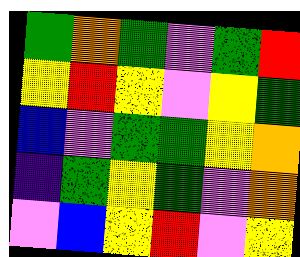[["green", "orange", "green", "violet", "green", "red"], ["yellow", "red", "yellow", "violet", "yellow", "green"], ["blue", "violet", "green", "green", "yellow", "orange"], ["indigo", "green", "yellow", "green", "violet", "orange"], ["violet", "blue", "yellow", "red", "violet", "yellow"]]